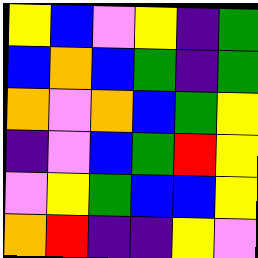[["yellow", "blue", "violet", "yellow", "indigo", "green"], ["blue", "orange", "blue", "green", "indigo", "green"], ["orange", "violet", "orange", "blue", "green", "yellow"], ["indigo", "violet", "blue", "green", "red", "yellow"], ["violet", "yellow", "green", "blue", "blue", "yellow"], ["orange", "red", "indigo", "indigo", "yellow", "violet"]]